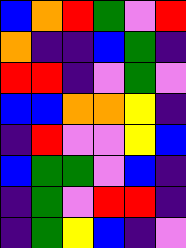[["blue", "orange", "red", "green", "violet", "red"], ["orange", "indigo", "indigo", "blue", "green", "indigo"], ["red", "red", "indigo", "violet", "green", "violet"], ["blue", "blue", "orange", "orange", "yellow", "indigo"], ["indigo", "red", "violet", "violet", "yellow", "blue"], ["blue", "green", "green", "violet", "blue", "indigo"], ["indigo", "green", "violet", "red", "red", "indigo"], ["indigo", "green", "yellow", "blue", "indigo", "violet"]]